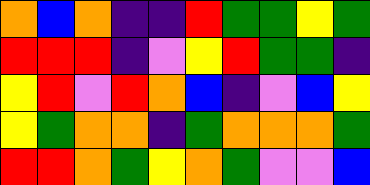[["orange", "blue", "orange", "indigo", "indigo", "red", "green", "green", "yellow", "green"], ["red", "red", "red", "indigo", "violet", "yellow", "red", "green", "green", "indigo"], ["yellow", "red", "violet", "red", "orange", "blue", "indigo", "violet", "blue", "yellow"], ["yellow", "green", "orange", "orange", "indigo", "green", "orange", "orange", "orange", "green"], ["red", "red", "orange", "green", "yellow", "orange", "green", "violet", "violet", "blue"]]